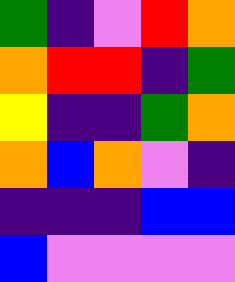[["green", "indigo", "violet", "red", "orange"], ["orange", "red", "red", "indigo", "green"], ["yellow", "indigo", "indigo", "green", "orange"], ["orange", "blue", "orange", "violet", "indigo"], ["indigo", "indigo", "indigo", "blue", "blue"], ["blue", "violet", "violet", "violet", "violet"]]